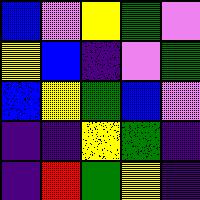[["blue", "violet", "yellow", "green", "violet"], ["yellow", "blue", "indigo", "violet", "green"], ["blue", "yellow", "green", "blue", "violet"], ["indigo", "indigo", "yellow", "green", "indigo"], ["indigo", "red", "green", "yellow", "indigo"]]